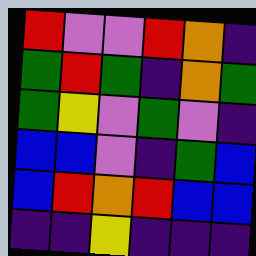[["red", "violet", "violet", "red", "orange", "indigo"], ["green", "red", "green", "indigo", "orange", "green"], ["green", "yellow", "violet", "green", "violet", "indigo"], ["blue", "blue", "violet", "indigo", "green", "blue"], ["blue", "red", "orange", "red", "blue", "blue"], ["indigo", "indigo", "yellow", "indigo", "indigo", "indigo"]]